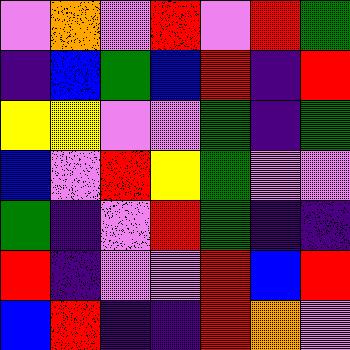[["violet", "orange", "violet", "red", "violet", "red", "green"], ["indigo", "blue", "green", "blue", "red", "indigo", "red"], ["yellow", "yellow", "violet", "violet", "green", "indigo", "green"], ["blue", "violet", "red", "yellow", "green", "violet", "violet"], ["green", "indigo", "violet", "red", "green", "indigo", "indigo"], ["red", "indigo", "violet", "violet", "red", "blue", "red"], ["blue", "red", "indigo", "indigo", "red", "orange", "violet"]]